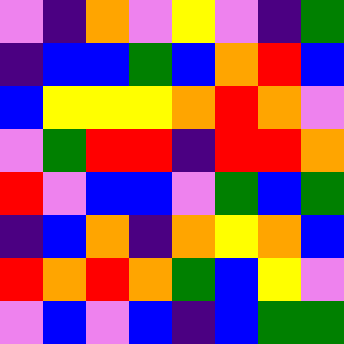[["violet", "indigo", "orange", "violet", "yellow", "violet", "indigo", "green"], ["indigo", "blue", "blue", "green", "blue", "orange", "red", "blue"], ["blue", "yellow", "yellow", "yellow", "orange", "red", "orange", "violet"], ["violet", "green", "red", "red", "indigo", "red", "red", "orange"], ["red", "violet", "blue", "blue", "violet", "green", "blue", "green"], ["indigo", "blue", "orange", "indigo", "orange", "yellow", "orange", "blue"], ["red", "orange", "red", "orange", "green", "blue", "yellow", "violet"], ["violet", "blue", "violet", "blue", "indigo", "blue", "green", "green"]]